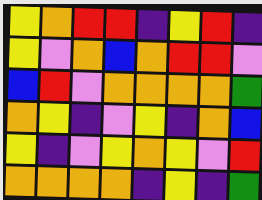[["yellow", "orange", "red", "red", "indigo", "yellow", "red", "indigo"], ["yellow", "violet", "orange", "blue", "orange", "red", "red", "violet"], ["blue", "red", "violet", "orange", "orange", "orange", "orange", "green"], ["orange", "yellow", "indigo", "violet", "yellow", "indigo", "orange", "blue"], ["yellow", "indigo", "violet", "yellow", "orange", "yellow", "violet", "red"], ["orange", "orange", "orange", "orange", "indigo", "yellow", "indigo", "green"]]